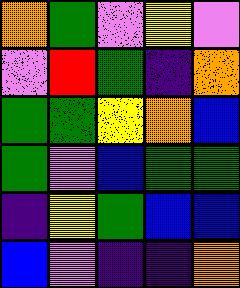[["orange", "green", "violet", "yellow", "violet"], ["violet", "red", "green", "indigo", "orange"], ["green", "green", "yellow", "orange", "blue"], ["green", "violet", "blue", "green", "green"], ["indigo", "yellow", "green", "blue", "blue"], ["blue", "violet", "indigo", "indigo", "orange"]]